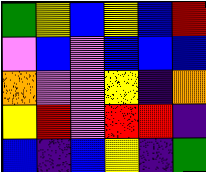[["green", "yellow", "blue", "yellow", "blue", "red"], ["violet", "blue", "violet", "blue", "blue", "blue"], ["orange", "violet", "violet", "yellow", "indigo", "orange"], ["yellow", "red", "violet", "red", "red", "indigo"], ["blue", "indigo", "blue", "yellow", "indigo", "green"]]